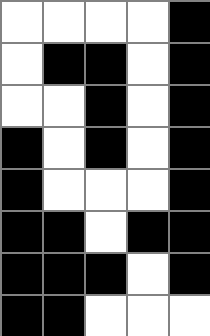[["white", "white", "white", "white", "black"], ["white", "black", "black", "white", "black"], ["white", "white", "black", "white", "black"], ["black", "white", "black", "white", "black"], ["black", "white", "white", "white", "black"], ["black", "black", "white", "black", "black"], ["black", "black", "black", "white", "black"], ["black", "black", "white", "white", "white"]]